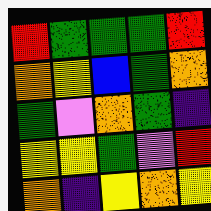[["red", "green", "green", "green", "red"], ["orange", "yellow", "blue", "green", "orange"], ["green", "violet", "orange", "green", "indigo"], ["yellow", "yellow", "green", "violet", "red"], ["orange", "indigo", "yellow", "orange", "yellow"]]